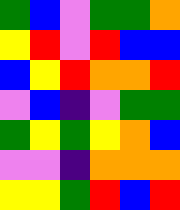[["green", "blue", "violet", "green", "green", "orange"], ["yellow", "red", "violet", "red", "blue", "blue"], ["blue", "yellow", "red", "orange", "orange", "red"], ["violet", "blue", "indigo", "violet", "green", "green"], ["green", "yellow", "green", "yellow", "orange", "blue"], ["violet", "violet", "indigo", "orange", "orange", "orange"], ["yellow", "yellow", "green", "red", "blue", "red"]]